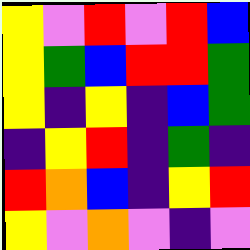[["yellow", "violet", "red", "violet", "red", "blue"], ["yellow", "green", "blue", "red", "red", "green"], ["yellow", "indigo", "yellow", "indigo", "blue", "green"], ["indigo", "yellow", "red", "indigo", "green", "indigo"], ["red", "orange", "blue", "indigo", "yellow", "red"], ["yellow", "violet", "orange", "violet", "indigo", "violet"]]